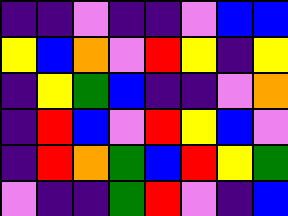[["indigo", "indigo", "violet", "indigo", "indigo", "violet", "blue", "blue"], ["yellow", "blue", "orange", "violet", "red", "yellow", "indigo", "yellow"], ["indigo", "yellow", "green", "blue", "indigo", "indigo", "violet", "orange"], ["indigo", "red", "blue", "violet", "red", "yellow", "blue", "violet"], ["indigo", "red", "orange", "green", "blue", "red", "yellow", "green"], ["violet", "indigo", "indigo", "green", "red", "violet", "indigo", "blue"]]